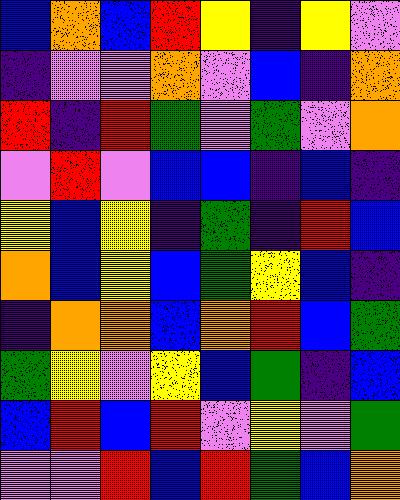[["blue", "orange", "blue", "red", "yellow", "indigo", "yellow", "violet"], ["indigo", "violet", "violet", "orange", "violet", "blue", "indigo", "orange"], ["red", "indigo", "red", "green", "violet", "green", "violet", "orange"], ["violet", "red", "violet", "blue", "blue", "indigo", "blue", "indigo"], ["yellow", "blue", "yellow", "indigo", "green", "indigo", "red", "blue"], ["orange", "blue", "yellow", "blue", "green", "yellow", "blue", "indigo"], ["indigo", "orange", "orange", "blue", "orange", "red", "blue", "green"], ["green", "yellow", "violet", "yellow", "blue", "green", "indigo", "blue"], ["blue", "red", "blue", "red", "violet", "yellow", "violet", "green"], ["violet", "violet", "red", "blue", "red", "green", "blue", "orange"]]